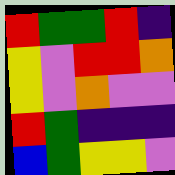[["red", "green", "green", "red", "indigo"], ["yellow", "violet", "red", "red", "orange"], ["yellow", "violet", "orange", "violet", "violet"], ["red", "green", "indigo", "indigo", "indigo"], ["blue", "green", "yellow", "yellow", "violet"]]